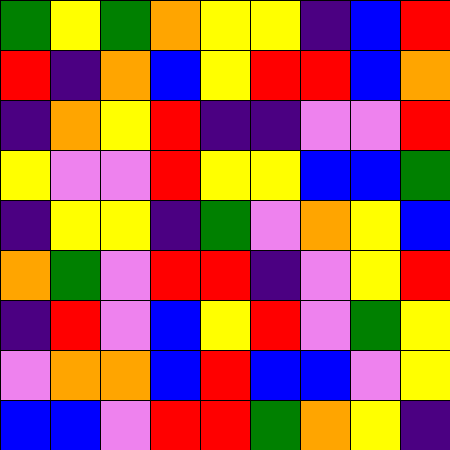[["green", "yellow", "green", "orange", "yellow", "yellow", "indigo", "blue", "red"], ["red", "indigo", "orange", "blue", "yellow", "red", "red", "blue", "orange"], ["indigo", "orange", "yellow", "red", "indigo", "indigo", "violet", "violet", "red"], ["yellow", "violet", "violet", "red", "yellow", "yellow", "blue", "blue", "green"], ["indigo", "yellow", "yellow", "indigo", "green", "violet", "orange", "yellow", "blue"], ["orange", "green", "violet", "red", "red", "indigo", "violet", "yellow", "red"], ["indigo", "red", "violet", "blue", "yellow", "red", "violet", "green", "yellow"], ["violet", "orange", "orange", "blue", "red", "blue", "blue", "violet", "yellow"], ["blue", "blue", "violet", "red", "red", "green", "orange", "yellow", "indigo"]]